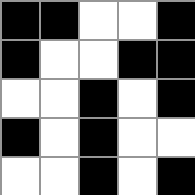[["black", "black", "white", "white", "black"], ["black", "white", "white", "black", "black"], ["white", "white", "black", "white", "black"], ["black", "white", "black", "white", "white"], ["white", "white", "black", "white", "black"]]